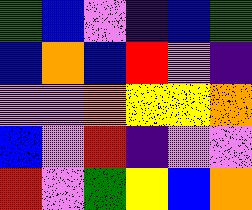[["green", "blue", "violet", "indigo", "blue", "green"], ["blue", "orange", "blue", "red", "violet", "indigo"], ["violet", "violet", "orange", "yellow", "yellow", "orange"], ["blue", "violet", "red", "indigo", "violet", "violet"], ["red", "violet", "green", "yellow", "blue", "orange"]]